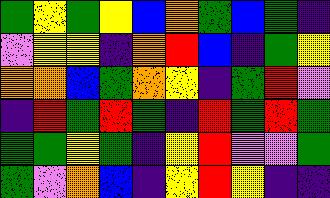[["green", "yellow", "green", "yellow", "blue", "orange", "green", "blue", "green", "indigo"], ["violet", "yellow", "yellow", "indigo", "orange", "red", "blue", "indigo", "green", "yellow"], ["orange", "orange", "blue", "green", "orange", "yellow", "indigo", "green", "red", "violet"], ["indigo", "red", "green", "red", "green", "indigo", "red", "green", "red", "green"], ["green", "green", "yellow", "green", "indigo", "yellow", "red", "violet", "violet", "green"], ["green", "violet", "orange", "blue", "indigo", "yellow", "red", "yellow", "indigo", "indigo"]]